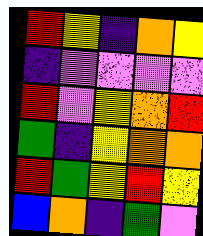[["red", "yellow", "indigo", "orange", "yellow"], ["indigo", "violet", "violet", "violet", "violet"], ["red", "violet", "yellow", "orange", "red"], ["green", "indigo", "yellow", "orange", "orange"], ["red", "green", "yellow", "red", "yellow"], ["blue", "orange", "indigo", "green", "violet"]]